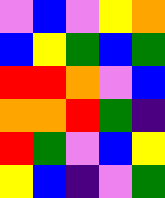[["violet", "blue", "violet", "yellow", "orange"], ["blue", "yellow", "green", "blue", "green"], ["red", "red", "orange", "violet", "blue"], ["orange", "orange", "red", "green", "indigo"], ["red", "green", "violet", "blue", "yellow"], ["yellow", "blue", "indigo", "violet", "green"]]